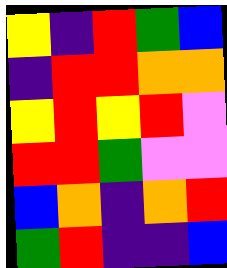[["yellow", "indigo", "red", "green", "blue"], ["indigo", "red", "red", "orange", "orange"], ["yellow", "red", "yellow", "red", "violet"], ["red", "red", "green", "violet", "violet"], ["blue", "orange", "indigo", "orange", "red"], ["green", "red", "indigo", "indigo", "blue"]]